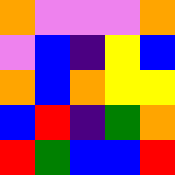[["orange", "violet", "violet", "violet", "orange"], ["violet", "blue", "indigo", "yellow", "blue"], ["orange", "blue", "orange", "yellow", "yellow"], ["blue", "red", "indigo", "green", "orange"], ["red", "green", "blue", "blue", "red"]]